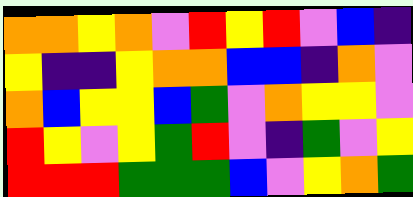[["orange", "orange", "yellow", "orange", "violet", "red", "yellow", "red", "violet", "blue", "indigo"], ["yellow", "indigo", "indigo", "yellow", "orange", "orange", "blue", "blue", "indigo", "orange", "violet"], ["orange", "blue", "yellow", "yellow", "blue", "green", "violet", "orange", "yellow", "yellow", "violet"], ["red", "yellow", "violet", "yellow", "green", "red", "violet", "indigo", "green", "violet", "yellow"], ["red", "red", "red", "green", "green", "green", "blue", "violet", "yellow", "orange", "green"]]